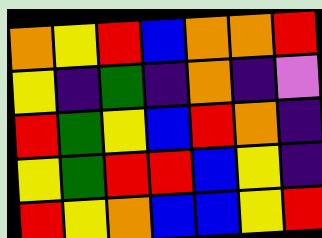[["orange", "yellow", "red", "blue", "orange", "orange", "red"], ["yellow", "indigo", "green", "indigo", "orange", "indigo", "violet"], ["red", "green", "yellow", "blue", "red", "orange", "indigo"], ["yellow", "green", "red", "red", "blue", "yellow", "indigo"], ["red", "yellow", "orange", "blue", "blue", "yellow", "red"]]